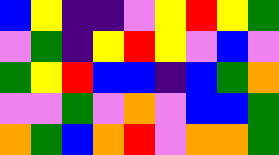[["blue", "yellow", "indigo", "indigo", "violet", "yellow", "red", "yellow", "green"], ["violet", "green", "indigo", "yellow", "red", "yellow", "violet", "blue", "violet"], ["green", "yellow", "red", "blue", "blue", "indigo", "blue", "green", "orange"], ["violet", "violet", "green", "violet", "orange", "violet", "blue", "blue", "green"], ["orange", "green", "blue", "orange", "red", "violet", "orange", "orange", "green"]]